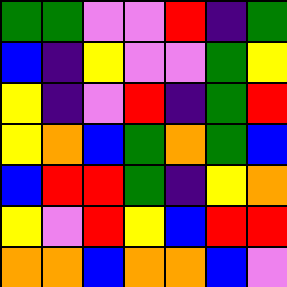[["green", "green", "violet", "violet", "red", "indigo", "green"], ["blue", "indigo", "yellow", "violet", "violet", "green", "yellow"], ["yellow", "indigo", "violet", "red", "indigo", "green", "red"], ["yellow", "orange", "blue", "green", "orange", "green", "blue"], ["blue", "red", "red", "green", "indigo", "yellow", "orange"], ["yellow", "violet", "red", "yellow", "blue", "red", "red"], ["orange", "orange", "blue", "orange", "orange", "blue", "violet"]]